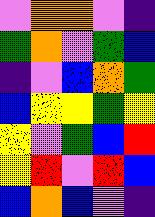[["violet", "orange", "orange", "violet", "indigo"], ["green", "orange", "violet", "green", "blue"], ["indigo", "violet", "blue", "orange", "green"], ["blue", "yellow", "yellow", "green", "yellow"], ["yellow", "violet", "green", "blue", "red"], ["yellow", "red", "violet", "red", "blue"], ["blue", "orange", "blue", "violet", "indigo"]]